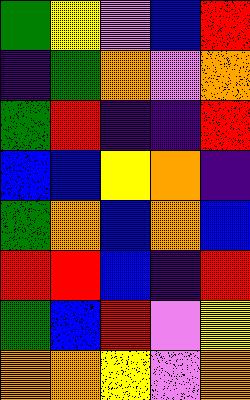[["green", "yellow", "violet", "blue", "red"], ["indigo", "green", "orange", "violet", "orange"], ["green", "red", "indigo", "indigo", "red"], ["blue", "blue", "yellow", "orange", "indigo"], ["green", "orange", "blue", "orange", "blue"], ["red", "red", "blue", "indigo", "red"], ["green", "blue", "red", "violet", "yellow"], ["orange", "orange", "yellow", "violet", "orange"]]